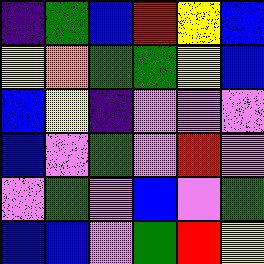[["indigo", "green", "blue", "red", "yellow", "blue"], ["yellow", "orange", "green", "green", "yellow", "blue"], ["blue", "yellow", "indigo", "violet", "violet", "violet"], ["blue", "violet", "green", "violet", "red", "violet"], ["violet", "green", "violet", "blue", "violet", "green"], ["blue", "blue", "violet", "green", "red", "yellow"]]